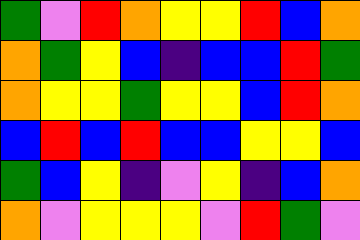[["green", "violet", "red", "orange", "yellow", "yellow", "red", "blue", "orange"], ["orange", "green", "yellow", "blue", "indigo", "blue", "blue", "red", "green"], ["orange", "yellow", "yellow", "green", "yellow", "yellow", "blue", "red", "orange"], ["blue", "red", "blue", "red", "blue", "blue", "yellow", "yellow", "blue"], ["green", "blue", "yellow", "indigo", "violet", "yellow", "indigo", "blue", "orange"], ["orange", "violet", "yellow", "yellow", "yellow", "violet", "red", "green", "violet"]]